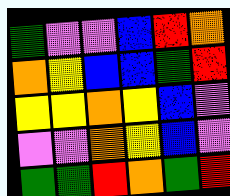[["green", "violet", "violet", "blue", "red", "orange"], ["orange", "yellow", "blue", "blue", "green", "red"], ["yellow", "yellow", "orange", "yellow", "blue", "violet"], ["violet", "violet", "orange", "yellow", "blue", "violet"], ["green", "green", "red", "orange", "green", "red"]]